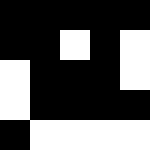[["black", "black", "black", "black", "black"], ["black", "black", "white", "black", "white"], ["white", "black", "black", "black", "white"], ["white", "black", "black", "black", "black"], ["black", "white", "white", "white", "white"]]